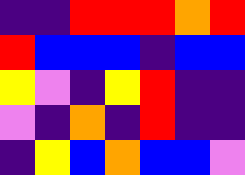[["indigo", "indigo", "red", "red", "red", "orange", "red"], ["red", "blue", "blue", "blue", "indigo", "blue", "blue"], ["yellow", "violet", "indigo", "yellow", "red", "indigo", "indigo"], ["violet", "indigo", "orange", "indigo", "red", "indigo", "indigo"], ["indigo", "yellow", "blue", "orange", "blue", "blue", "violet"]]